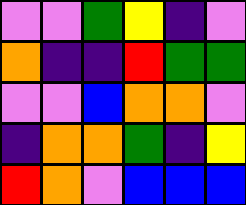[["violet", "violet", "green", "yellow", "indigo", "violet"], ["orange", "indigo", "indigo", "red", "green", "green"], ["violet", "violet", "blue", "orange", "orange", "violet"], ["indigo", "orange", "orange", "green", "indigo", "yellow"], ["red", "orange", "violet", "blue", "blue", "blue"]]